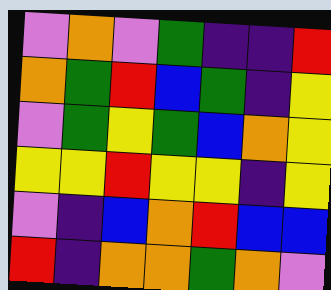[["violet", "orange", "violet", "green", "indigo", "indigo", "red"], ["orange", "green", "red", "blue", "green", "indigo", "yellow"], ["violet", "green", "yellow", "green", "blue", "orange", "yellow"], ["yellow", "yellow", "red", "yellow", "yellow", "indigo", "yellow"], ["violet", "indigo", "blue", "orange", "red", "blue", "blue"], ["red", "indigo", "orange", "orange", "green", "orange", "violet"]]